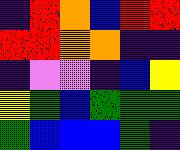[["indigo", "red", "orange", "blue", "red", "red"], ["red", "red", "orange", "orange", "indigo", "indigo"], ["indigo", "violet", "violet", "indigo", "blue", "yellow"], ["yellow", "green", "blue", "green", "green", "green"], ["green", "blue", "blue", "blue", "green", "indigo"]]